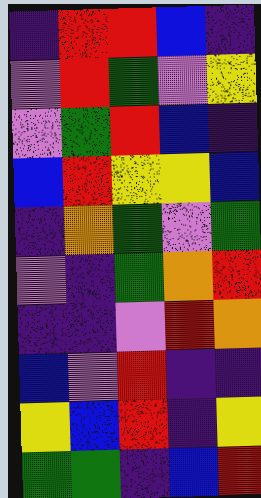[["indigo", "red", "red", "blue", "indigo"], ["violet", "red", "green", "violet", "yellow"], ["violet", "green", "red", "blue", "indigo"], ["blue", "red", "yellow", "yellow", "blue"], ["indigo", "orange", "green", "violet", "green"], ["violet", "indigo", "green", "orange", "red"], ["indigo", "indigo", "violet", "red", "orange"], ["blue", "violet", "red", "indigo", "indigo"], ["yellow", "blue", "red", "indigo", "yellow"], ["green", "green", "indigo", "blue", "red"]]